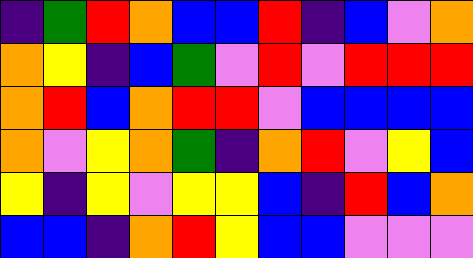[["indigo", "green", "red", "orange", "blue", "blue", "red", "indigo", "blue", "violet", "orange"], ["orange", "yellow", "indigo", "blue", "green", "violet", "red", "violet", "red", "red", "red"], ["orange", "red", "blue", "orange", "red", "red", "violet", "blue", "blue", "blue", "blue"], ["orange", "violet", "yellow", "orange", "green", "indigo", "orange", "red", "violet", "yellow", "blue"], ["yellow", "indigo", "yellow", "violet", "yellow", "yellow", "blue", "indigo", "red", "blue", "orange"], ["blue", "blue", "indigo", "orange", "red", "yellow", "blue", "blue", "violet", "violet", "violet"]]